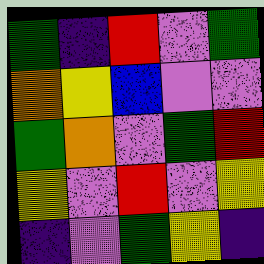[["green", "indigo", "red", "violet", "green"], ["orange", "yellow", "blue", "violet", "violet"], ["green", "orange", "violet", "green", "red"], ["yellow", "violet", "red", "violet", "yellow"], ["indigo", "violet", "green", "yellow", "indigo"]]